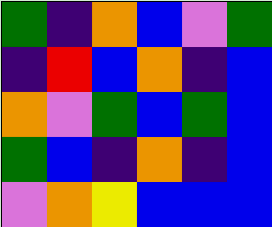[["green", "indigo", "orange", "blue", "violet", "green"], ["indigo", "red", "blue", "orange", "indigo", "blue"], ["orange", "violet", "green", "blue", "green", "blue"], ["green", "blue", "indigo", "orange", "indigo", "blue"], ["violet", "orange", "yellow", "blue", "blue", "blue"]]